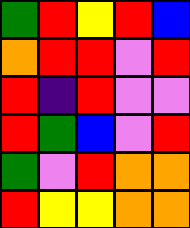[["green", "red", "yellow", "red", "blue"], ["orange", "red", "red", "violet", "red"], ["red", "indigo", "red", "violet", "violet"], ["red", "green", "blue", "violet", "red"], ["green", "violet", "red", "orange", "orange"], ["red", "yellow", "yellow", "orange", "orange"]]